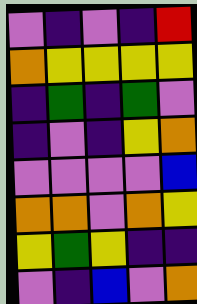[["violet", "indigo", "violet", "indigo", "red"], ["orange", "yellow", "yellow", "yellow", "yellow"], ["indigo", "green", "indigo", "green", "violet"], ["indigo", "violet", "indigo", "yellow", "orange"], ["violet", "violet", "violet", "violet", "blue"], ["orange", "orange", "violet", "orange", "yellow"], ["yellow", "green", "yellow", "indigo", "indigo"], ["violet", "indigo", "blue", "violet", "orange"]]